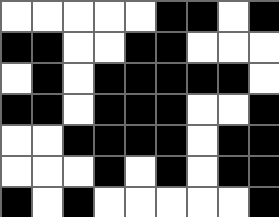[["white", "white", "white", "white", "white", "black", "black", "white", "black"], ["black", "black", "white", "white", "black", "black", "white", "white", "white"], ["white", "black", "white", "black", "black", "black", "black", "black", "white"], ["black", "black", "white", "black", "black", "black", "white", "white", "black"], ["white", "white", "black", "black", "black", "black", "white", "black", "black"], ["white", "white", "white", "black", "white", "black", "white", "black", "black"], ["black", "white", "black", "white", "white", "white", "white", "white", "black"]]